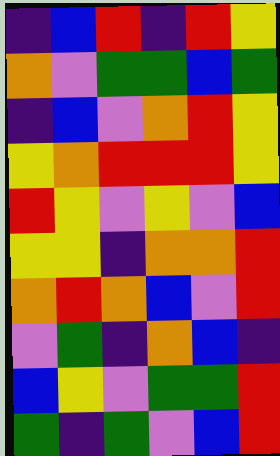[["indigo", "blue", "red", "indigo", "red", "yellow"], ["orange", "violet", "green", "green", "blue", "green"], ["indigo", "blue", "violet", "orange", "red", "yellow"], ["yellow", "orange", "red", "red", "red", "yellow"], ["red", "yellow", "violet", "yellow", "violet", "blue"], ["yellow", "yellow", "indigo", "orange", "orange", "red"], ["orange", "red", "orange", "blue", "violet", "red"], ["violet", "green", "indigo", "orange", "blue", "indigo"], ["blue", "yellow", "violet", "green", "green", "red"], ["green", "indigo", "green", "violet", "blue", "red"]]